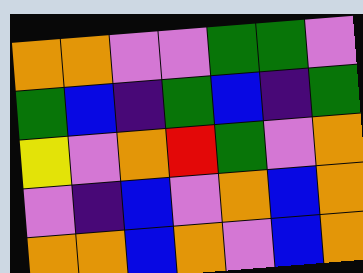[["orange", "orange", "violet", "violet", "green", "green", "violet"], ["green", "blue", "indigo", "green", "blue", "indigo", "green"], ["yellow", "violet", "orange", "red", "green", "violet", "orange"], ["violet", "indigo", "blue", "violet", "orange", "blue", "orange"], ["orange", "orange", "blue", "orange", "violet", "blue", "orange"]]